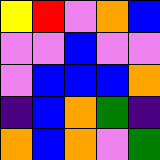[["yellow", "red", "violet", "orange", "blue"], ["violet", "violet", "blue", "violet", "violet"], ["violet", "blue", "blue", "blue", "orange"], ["indigo", "blue", "orange", "green", "indigo"], ["orange", "blue", "orange", "violet", "green"]]